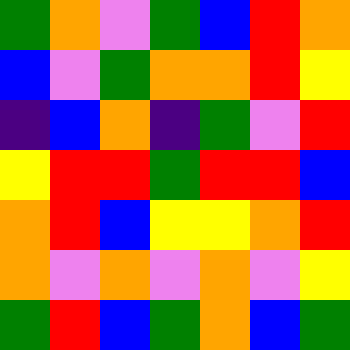[["green", "orange", "violet", "green", "blue", "red", "orange"], ["blue", "violet", "green", "orange", "orange", "red", "yellow"], ["indigo", "blue", "orange", "indigo", "green", "violet", "red"], ["yellow", "red", "red", "green", "red", "red", "blue"], ["orange", "red", "blue", "yellow", "yellow", "orange", "red"], ["orange", "violet", "orange", "violet", "orange", "violet", "yellow"], ["green", "red", "blue", "green", "orange", "blue", "green"]]